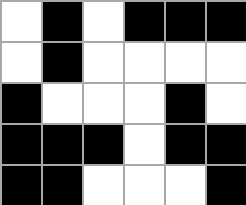[["white", "black", "white", "black", "black", "black"], ["white", "black", "white", "white", "white", "white"], ["black", "white", "white", "white", "black", "white"], ["black", "black", "black", "white", "black", "black"], ["black", "black", "white", "white", "white", "black"]]